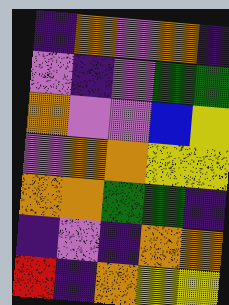[["indigo", "orange", "violet", "orange", "indigo"], ["violet", "indigo", "violet", "green", "green"], ["orange", "violet", "violet", "blue", "yellow"], ["violet", "orange", "orange", "yellow", "yellow"], ["orange", "orange", "green", "green", "indigo"], ["indigo", "violet", "indigo", "orange", "orange"], ["red", "indigo", "orange", "yellow", "yellow"]]